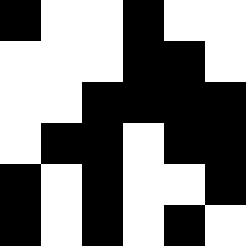[["black", "white", "white", "black", "white", "white"], ["white", "white", "white", "black", "black", "white"], ["white", "white", "black", "black", "black", "black"], ["white", "black", "black", "white", "black", "black"], ["black", "white", "black", "white", "white", "black"], ["black", "white", "black", "white", "black", "white"]]